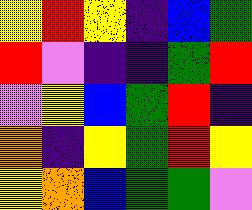[["yellow", "red", "yellow", "indigo", "blue", "green"], ["red", "violet", "indigo", "indigo", "green", "red"], ["violet", "yellow", "blue", "green", "red", "indigo"], ["orange", "indigo", "yellow", "green", "red", "yellow"], ["yellow", "orange", "blue", "green", "green", "violet"]]